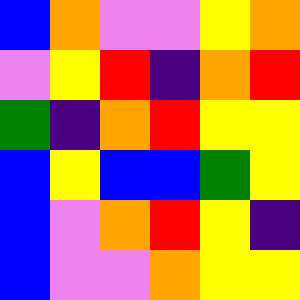[["blue", "orange", "violet", "violet", "yellow", "orange"], ["violet", "yellow", "red", "indigo", "orange", "red"], ["green", "indigo", "orange", "red", "yellow", "yellow"], ["blue", "yellow", "blue", "blue", "green", "yellow"], ["blue", "violet", "orange", "red", "yellow", "indigo"], ["blue", "violet", "violet", "orange", "yellow", "yellow"]]